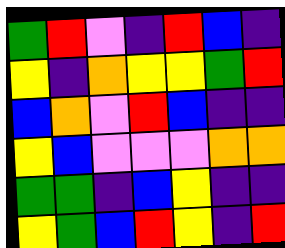[["green", "red", "violet", "indigo", "red", "blue", "indigo"], ["yellow", "indigo", "orange", "yellow", "yellow", "green", "red"], ["blue", "orange", "violet", "red", "blue", "indigo", "indigo"], ["yellow", "blue", "violet", "violet", "violet", "orange", "orange"], ["green", "green", "indigo", "blue", "yellow", "indigo", "indigo"], ["yellow", "green", "blue", "red", "yellow", "indigo", "red"]]